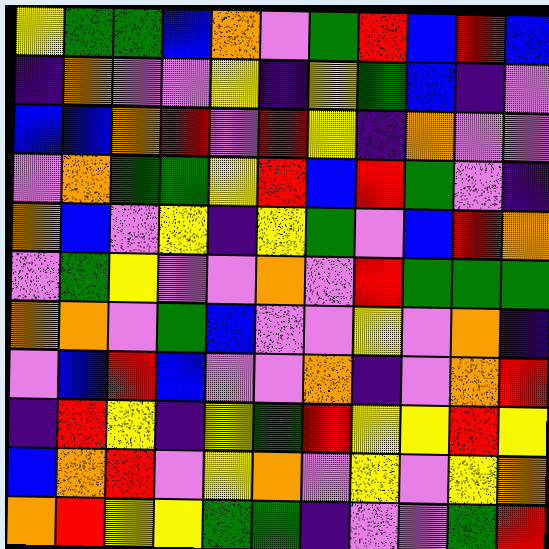[["yellow", "green", "green", "blue", "orange", "violet", "green", "red", "blue", "red", "blue"], ["indigo", "orange", "violet", "violet", "yellow", "indigo", "yellow", "green", "blue", "indigo", "violet"], ["blue", "blue", "orange", "red", "violet", "red", "yellow", "indigo", "orange", "violet", "violet"], ["violet", "orange", "green", "green", "yellow", "red", "blue", "red", "green", "violet", "indigo"], ["orange", "blue", "violet", "yellow", "indigo", "yellow", "green", "violet", "blue", "red", "orange"], ["violet", "green", "yellow", "violet", "violet", "orange", "violet", "red", "green", "green", "green"], ["orange", "orange", "violet", "green", "blue", "violet", "violet", "yellow", "violet", "orange", "indigo"], ["violet", "blue", "red", "blue", "violet", "violet", "orange", "indigo", "violet", "orange", "red"], ["indigo", "red", "yellow", "indigo", "yellow", "green", "red", "yellow", "yellow", "red", "yellow"], ["blue", "orange", "red", "violet", "yellow", "orange", "violet", "yellow", "violet", "yellow", "orange"], ["orange", "red", "yellow", "yellow", "green", "green", "indigo", "violet", "violet", "green", "red"]]